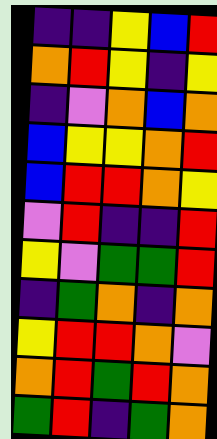[["indigo", "indigo", "yellow", "blue", "red"], ["orange", "red", "yellow", "indigo", "yellow"], ["indigo", "violet", "orange", "blue", "orange"], ["blue", "yellow", "yellow", "orange", "red"], ["blue", "red", "red", "orange", "yellow"], ["violet", "red", "indigo", "indigo", "red"], ["yellow", "violet", "green", "green", "red"], ["indigo", "green", "orange", "indigo", "orange"], ["yellow", "red", "red", "orange", "violet"], ["orange", "red", "green", "red", "orange"], ["green", "red", "indigo", "green", "orange"]]